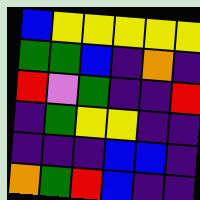[["blue", "yellow", "yellow", "yellow", "yellow", "yellow"], ["green", "green", "blue", "indigo", "orange", "indigo"], ["red", "violet", "green", "indigo", "indigo", "red"], ["indigo", "green", "yellow", "yellow", "indigo", "indigo"], ["indigo", "indigo", "indigo", "blue", "blue", "indigo"], ["orange", "green", "red", "blue", "indigo", "indigo"]]